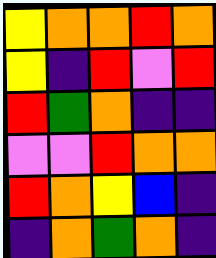[["yellow", "orange", "orange", "red", "orange"], ["yellow", "indigo", "red", "violet", "red"], ["red", "green", "orange", "indigo", "indigo"], ["violet", "violet", "red", "orange", "orange"], ["red", "orange", "yellow", "blue", "indigo"], ["indigo", "orange", "green", "orange", "indigo"]]